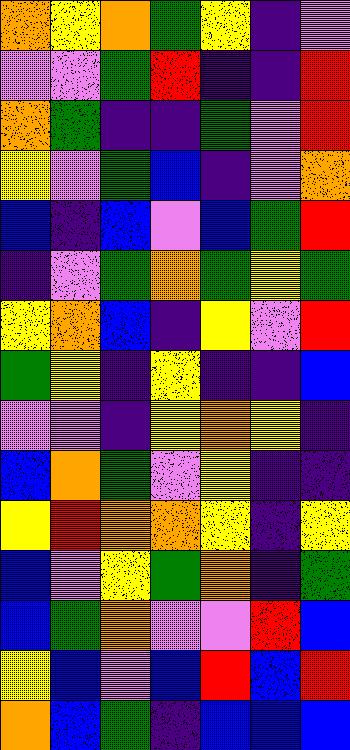[["orange", "yellow", "orange", "green", "yellow", "indigo", "violet"], ["violet", "violet", "green", "red", "indigo", "indigo", "red"], ["orange", "green", "indigo", "indigo", "green", "violet", "red"], ["yellow", "violet", "green", "blue", "indigo", "violet", "orange"], ["blue", "indigo", "blue", "violet", "blue", "green", "red"], ["indigo", "violet", "green", "orange", "green", "yellow", "green"], ["yellow", "orange", "blue", "indigo", "yellow", "violet", "red"], ["green", "yellow", "indigo", "yellow", "indigo", "indigo", "blue"], ["violet", "violet", "indigo", "yellow", "orange", "yellow", "indigo"], ["blue", "orange", "green", "violet", "yellow", "indigo", "indigo"], ["yellow", "red", "orange", "orange", "yellow", "indigo", "yellow"], ["blue", "violet", "yellow", "green", "orange", "indigo", "green"], ["blue", "green", "orange", "violet", "violet", "red", "blue"], ["yellow", "blue", "violet", "blue", "red", "blue", "red"], ["orange", "blue", "green", "indigo", "blue", "blue", "blue"]]